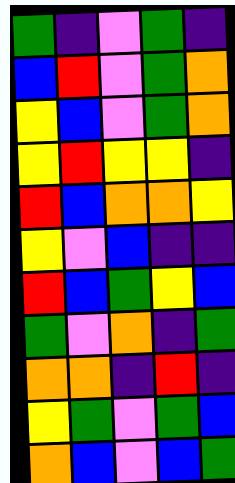[["green", "indigo", "violet", "green", "indigo"], ["blue", "red", "violet", "green", "orange"], ["yellow", "blue", "violet", "green", "orange"], ["yellow", "red", "yellow", "yellow", "indigo"], ["red", "blue", "orange", "orange", "yellow"], ["yellow", "violet", "blue", "indigo", "indigo"], ["red", "blue", "green", "yellow", "blue"], ["green", "violet", "orange", "indigo", "green"], ["orange", "orange", "indigo", "red", "indigo"], ["yellow", "green", "violet", "green", "blue"], ["orange", "blue", "violet", "blue", "green"]]